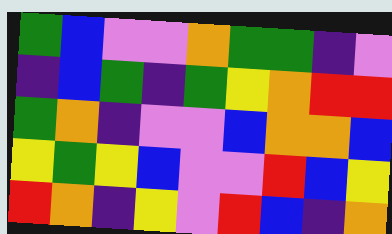[["green", "blue", "violet", "violet", "orange", "green", "green", "indigo", "violet"], ["indigo", "blue", "green", "indigo", "green", "yellow", "orange", "red", "red"], ["green", "orange", "indigo", "violet", "violet", "blue", "orange", "orange", "blue"], ["yellow", "green", "yellow", "blue", "violet", "violet", "red", "blue", "yellow"], ["red", "orange", "indigo", "yellow", "violet", "red", "blue", "indigo", "orange"]]